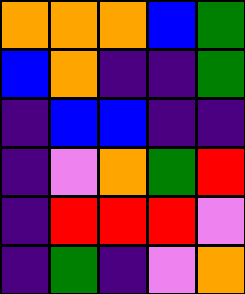[["orange", "orange", "orange", "blue", "green"], ["blue", "orange", "indigo", "indigo", "green"], ["indigo", "blue", "blue", "indigo", "indigo"], ["indigo", "violet", "orange", "green", "red"], ["indigo", "red", "red", "red", "violet"], ["indigo", "green", "indigo", "violet", "orange"]]